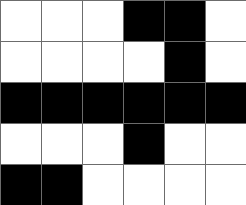[["white", "white", "white", "black", "black", "white"], ["white", "white", "white", "white", "black", "white"], ["black", "black", "black", "black", "black", "black"], ["white", "white", "white", "black", "white", "white"], ["black", "black", "white", "white", "white", "white"]]